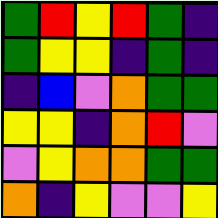[["green", "red", "yellow", "red", "green", "indigo"], ["green", "yellow", "yellow", "indigo", "green", "indigo"], ["indigo", "blue", "violet", "orange", "green", "green"], ["yellow", "yellow", "indigo", "orange", "red", "violet"], ["violet", "yellow", "orange", "orange", "green", "green"], ["orange", "indigo", "yellow", "violet", "violet", "yellow"]]